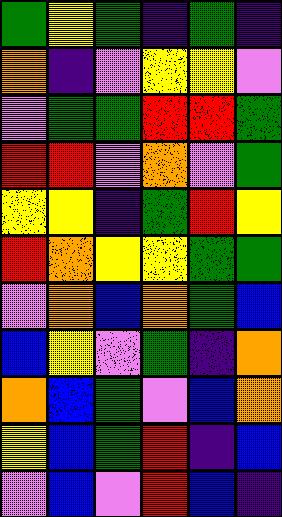[["green", "yellow", "green", "indigo", "green", "indigo"], ["orange", "indigo", "violet", "yellow", "yellow", "violet"], ["violet", "green", "green", "red", "red", "green"], ["red", "red", "violet", "orange", "violet", "green"], ["yellow", "yellow", "indigo", "green", "red", "yellow"], ["red", "orange", "yellow", "yellow", "green", "green"], ["violet", "orange", "blue", "orange", "green", "blue"], ["blue", "yellow", "violet", "green", "indigo", "orange"], ["orange", "blue", "green", "violet", "blue", "orange"], ["yellow", "blue", "green", "red", "indigo", "blue"], ["violet", "blue", "violet", "red", "blue", "indigo"]]